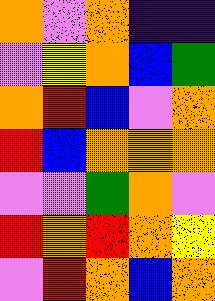[["orange", "violet", "orange", "indigo", "indigo"], ["violet", "yellow", "orange", "blue", "green"], ["orange", "red", "blue", "violet", "orange"], ["red", "blue", "orange", "orange", "orange"], ["violet", "violet", "green", "orange", "violet"], ["red", "orange", "red", "orange", "yellow"], ["violet", "red", "orange", "blue", "orange"]]